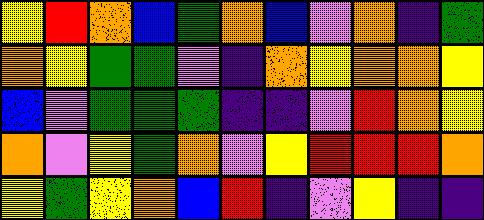[["yellow", "red", "orange", "blue", "green", "orange", "blue", "violet", "orange", "indigo", "green"], ["orange", "yellow", "green", "green", "violet", "indigo", "orange", "yellow", "orange", "orange", "yellow"], ["blue", "violet", "green", "green", "green", "indigo", "indigo", "violet", "red", "orange", "yellow"], ["orange", "violet", "yellow", "green", "orange", "violet", "yellow", "red", "red", "red", "orange"], ["yellow", "green", "yellow", "orange", "blue", "red", "indigo", "violet", "yellow", "indigo", "indigo"]]